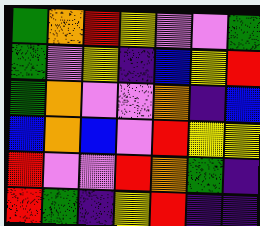[["green", "orange", "red", "yellow", "violet", "violet", "green"], ["green", "violet", "yellow", "indigo", "blue", "yellow", "red"], ["green", "orange", "violet", "violet", "orange", "indigo", "blue"], ["blue", "orange", "blue", "violet", "red", "yellow", "yellow"], ["red", "violet", "violet", "red", "orange", "green", "indigo"], ["red", "green", "indigo", "yellow", "red", "indigo", "indigo"]]